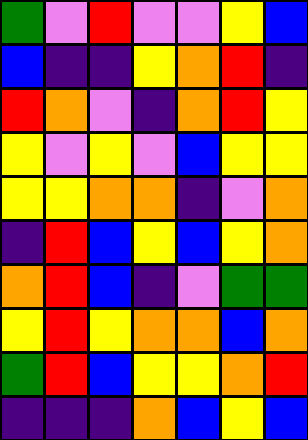[["green", "violet", "red", "violet", "violet", "yellow", "blue"], ["blue", "indigo", "indigo", "yellow", "orange", "red", "indigo"], ["red", "orange", "violet", "indigo", "orange", "red", "yellow"], ["yellow", "violet", "yellow", "violet", "blue", "yellow", "yellow"], ["yellow", "yellow", "orange", "orange", "indigo", "violet", "orange"], ["indigo", "red", "blue", "yellow", "blue", "yellow", "orange"], ["orange", "red", "blue", "indigo", "violet", "green", "green"], ["yellow", "red", "yellow", "orange", "orange", "blue", "orange"], ["green", "red", "blue", "yellow", "yellow", "orange", "red"], ["indigo", "indigo", "indigo", "orange", "blue", "yellow", "blue"]]